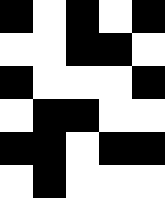[["black", "white", "black", "white", "black"], ["white", "white", "black", "black", "white"], ["black", "white", "white", "white", "black"], ["white", "black", "black", "white", "white"], ["black", "black", "white", "black", "black"], ["white", "black", "white", "white", "white"]]